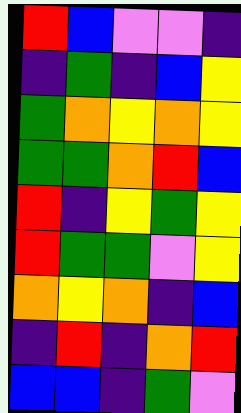[["red", "blue", "violet", "violet", "indigo"], ["indigo", "green", "indigo", "blue", "yellow"], ["green", "orange", "yellow", "orange", "yellow"], ["green", "green", "orange", "red", "blue"], ["red", "indigo", "yellow", "green", "yellow"], ["red", "green", "green", "violet", "yellow"], ["orange", "yellow", "orange", "indigo", "blue"], ["indigo", "red", "indigo", "orange", "red"], ["blue", "blue", "indigo", "green", "violet"]]